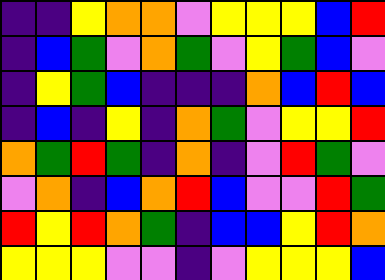[["indigo", "indigo", "yellow", "orange", "orange", "violet", "yellow", "yellow", "yellow", "blue", "red"], ["indigo", "blue", "green", "violet", "orange", "green", "violet", "yellow", "green", "blue", "violet"], ["indigo", "yellow", "green", "blue", "indigo", "indigo", "indigo", "orange", "blue", "red", "blue"], ["indigo", "blue", "indigo", "yellow", "indigo", "orange", "green", "violet", "yellow", "yellow", "red"], ["orange", "green", "red", "green", "indigo", "orange", "indigo", "violet", "red", "green", "violet"], ["violet", "orange", "indigo", "blue", "orange", "red", "blue", "violet", "violet", "red", "green"], ["red", "yellow", "red", "orange", "green", "indigo", "blue", "blue", "yellow", "red", "orange"], ["yellow", "yellow", "yellow", "violet", "violet", "indigo", "violet", "yellow", "yellow", "yellow", "blue"]]